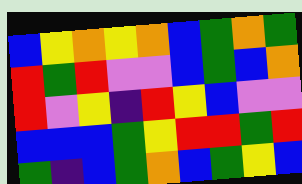[["blue", "yellow", "orange", "yellow", "orange", "blue", "green", "orange", "green"], ["red", "green", "red", "violet", "violet", "blue", "green", "blue", "orange"], ["red", "violet", "yellow", "indigo", "red", "yellow", "blue", "violet", "violet"], ["blue", "blue", "blue", "green", "yellow", "red", "red", "green", "red"], ["green", "indigo", "blue", "green", "orange", "blue", "green", "yellow", "blue"]]